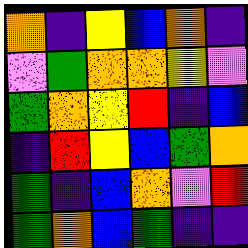[["orange", "indigo", "yellow", "blue", "orange", "indigo"], ["violet", "green", "orange", "orange", "yellow", "violet"], ["green", "orange", "yellow", "red", "indigo", "blue"], ["indigo", "red", "yellow", "blue", "green", "orange"], ["green", "indigo", "blue", "orange", "violet", "red"], ["green", "orange", "blue", "green", "indigo", "indigo"]]